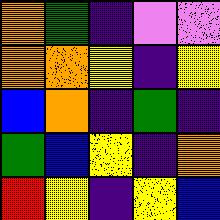[["orange", "green", "indigo", "violet", "violet"], ["orange", "orange", "yellow", "indigo", "yellow"], ["blue", "orange", "indigo", "green", "indigo"], ["green", "blue", "yellow", "indigo", "orange"], ["red", "yellow", "indigo", "yellow", "blue"]]